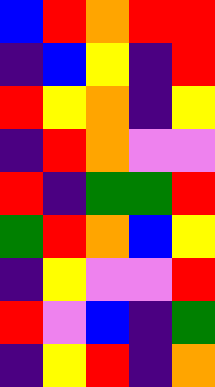[["blue", "red", "orange", "red", "red"], ["indigo", "blue", "yellow", "indigo", "red"], ["red", "yellow", "orange", "indigo", "yellow"], ["indigo", "red", "orange", "violet", "violet"], ["red", "indigo", "green", "green", "red"], ["green", "red", "orange", "blue", "yellow"], ["indigo", "yellow", "violet", "violet", "red"], ["red", "violet", "blue", "indigo", "green"], ["indigo", "yellow", "red", "indigo", "orange"]]